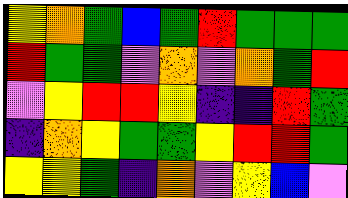[["yellow", "orange", "green", "blue", "green", "red", "green", "green", "green"], ["red", "green", "green", "violet", "orange", "violet", "orange", "green", "red"], ["violet", "yellow", "red", "red", "yellow", "indigo", "indigo", "red", "green"], ["indigo", "orange", "yellow", "green", "green", "yellow", "red", "red", "green"], ["yellow", "yellow", "green", "indigo", "orange", "violet", "yellow", "blue", "violet"]]